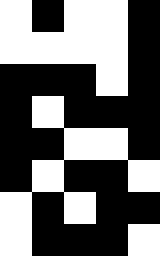[["white", "black", "white", "white", "black"], ["white", "white", "white", "white", "black"], ["black", "black", "black", "white", "black"], ["black", "white", "black", "black", "black"], ["black", "black", "white", "white", "black"], ["black", "white", "black", "black", "white"], ["white", "black", "white", "black", "black"], ["white", "black", "black", "black", "white"]]